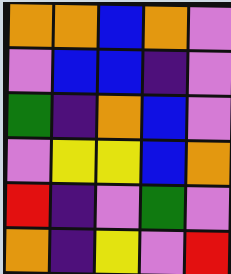[["orange", "orange", "blue", "orange", "violet"], ["violet", "blue", "blue", "indigo", "violet"], ["green", "indigo", "orange", "blue", "violet"], ["violet", "yellow", "yellow", "blue", "orange"], ["red", "indigo", "violet", "green", "violet"], ["orange", "indigo", "yellow", "violet", "red"]]